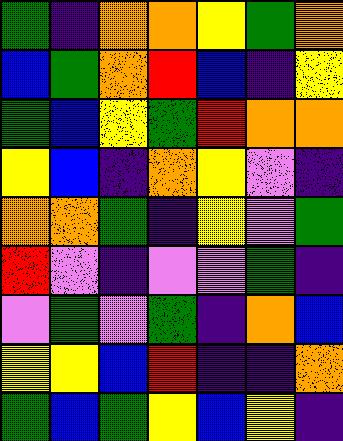[["green", "indigo", "orange", "orange", "yellow", "green", "orange"], ["blue", "green", "orange", "red", "blue", "indigo", "yellow"], ["green", "blue", "yellow", "green", "red", "orange", "orange"], ["yellow", "blue", "indigo", "orange", "yellow", "violet", "indigo"], ["orange", "orange", "green", "indigo", "yellow", "violet", "green"], ["red", "violet", "indigo", "violet", "violet", "green", "indigo"], ["violet", "green", "violet", "green", "indigo", "orange", "blue"], ["yellow", "yellow", "blue", "red", "indigo", "indigo", "orange"], ["green", "blue", "green", "yellow", "blue", "yellow", "indigo"]]